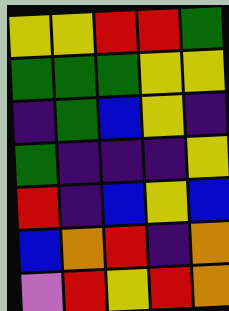[["yellow", "yellow", "red", "red", "green"], ["green", "green", "green", "yellow", "yellow"], ["indigo", "green", "blue", "yellow", "indigo"], ["green", "indigo", "indigo", "indigo", "yellow"], ["red", "indigo", "blue", "yellow", "blue"], ["blue", "orange", "red", "indigo", "orange"], ["violet", "red", "yellow", "red", "orange"]]